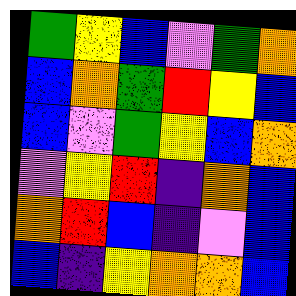[["green", "yellow", "blue", "violet", "green", "orange"], ["blue", "orange", "green", "red", "yellow", "blue"], ["blue", "violet", "green", "yellow", "blue", "orange"], ["violet", "yellow", "red", "indigo", "orange", "blue"], ["orange", "red", "blue", "indigo", "violet", "blue"], ["blue", "indigo", "yellow", "orange", "orange", "blue"]]